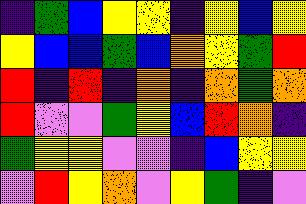[["indigo", "green", "blue", "yellow", "yellow", "indigo", "yellow", "blue", "yellow"], ["yellow", "blue", "blue", "green", "blue", "orange", "yellow", "green", "red"], ["red", "indigo", "red", "indigo", "orange", "indigo", "orange", "green", "orange"], ["red", "violet", "violet", "green", "yellow", "blue", "red", "orange", "indigo"], ["green", "yellow", "yellow", "violet", "violet", "indigo", "blue", "yellow", "yellow"], ["violet", "red", "yellow", "orange", "violet", "yellow", "green", "indigo", "violet"]]